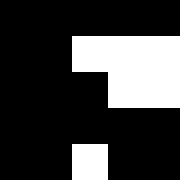[["black", "black", "black", "black", "black"], ["black", "black", "white", "white", "white"], ["black", "black", "black", "white", "white"], ["black", "black", "black", "black", "black"], ["black", "black", "white", "black", "black"]]